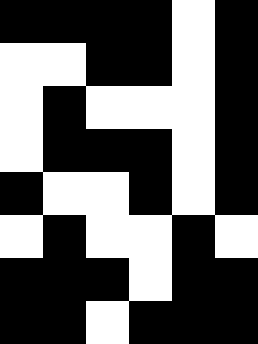[["black", "black", "black", "black", "white", "black"], ["white", "white", "black", "black", "white", "black"], ["white", "black", "white", "white", "white", "black"], ["white", "black", "black", "black", "white", "black"], ["black", "white", "white", "black", "white", "black"], ["white", "black", "white", "white", "black", "white"], ["black", "black", "black", "white", "black", "black"], ["black", "black", "white", "black", "black", "black"]]